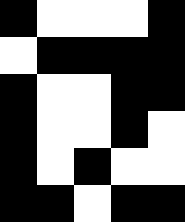[["black", "white", "white", "white", "black"], ["white", "black", "black", "black", "black"], ["black", "white", "white", "black", "black"], ["black", "white", "white", "black", "white"], ["black", "white", "black", "white", "white"], ["black", "black", "white", "black", "black"]]